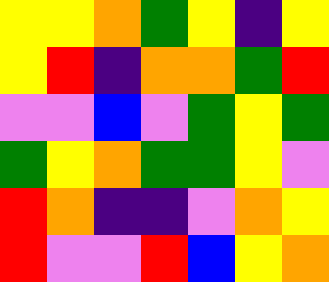[["yellow", "yellow", "orange", "green", "yellow", "indigo", "yellow"], ["yellow", "red", "indigo", "orange", "orange", "green", "red"], ["violet", "violet", "blue", "violet", "green", "yellow", "green"], ["green", "yellow", "orange", "green", "green", "yellow", "violet"], ["red", "orange", "indigo", "indigo", "violet", "orange", "yellow"], ["red", "violet", "violet", "red", "blue", "yellow", "orange"]]